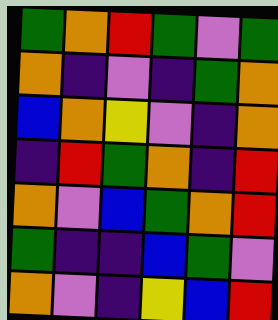[["green", "orange", "red", "green", "violet", "green"], ["orange", "indigo", "violet", "indigo", "green", "orange"], ["blue", "orange", "yellow", "violet", "indigo", "orange"], ["indigo", "red", "green", "orange", "indigo", "red"], ["orange", "violet", "blue", "green", "orange", "red"], ["green", "indigo", "indigo", "blue", "green", "violet"], ["orange", "violet", "indigo", "yellow", "blue", "red"]]